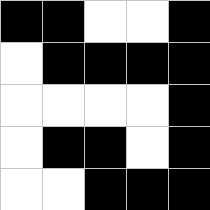[["black", "black", "white", "white", "black"], ["white", "black", "black", "black", "black"], ["white", "white", "white", "white", "black"], ["white", "black", "black", "white", "black"], ["white", "white", "black", "black", "black"]]